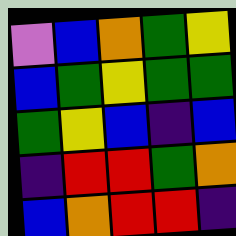[["violet", "blue", "orange", "green", "yellow"], ["blue", "green", "yellow", "green", "green"], ["green", "yellow", "blue", "indigo", "blue"], ["indigo", "red", "red", "green", "orange"], ["blue", "orange", "red", "red", "indigo"]]